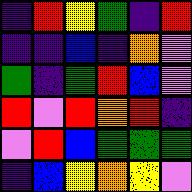[["indigo", "red", "yellow", "green", "indigo", "red"], ["indigo", "indigo", "blue", "indigo", "orange", "violet"], ["green", "indigo", "green", "red", "blue", "violet"], ["red", "violet", "red", "orange", "red", "indigo"], ["violet", "red", "blue", "green", "green", "green"], ["indigo", "blue", "yellow", "orange", "yellow", "violet"]]